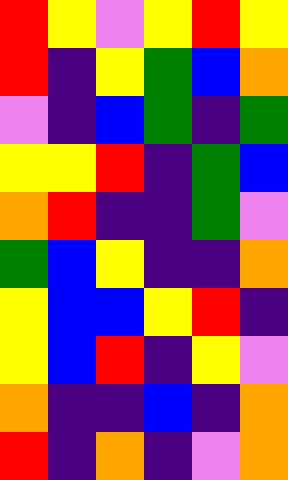[["red", "yellow", "violet", "yellow", "red", "yellow"], ["red", "indigo", "yellow", "green", "blue", "orange"], ["violet", "indigo", "blue", "green", "indigo", "green"], ["yellow", "yellow", "red", "indigo", "green", "blue"], ["orange", "red", "indigo", "indigo", "green", "violet"], ["green", "blue", "yellow", "indigo", "indigo", "orange"], ["yellow", "blue", "blue", "yellow", "red", "indigo"], ["yellow", "blue", "red", "indigo", "yellow", "violet"], ["orange", "indigo", "indigo", "blue", "indigo", "orange"], ["red", "indigo", "orange", "indigo", "violet", "orange"]]